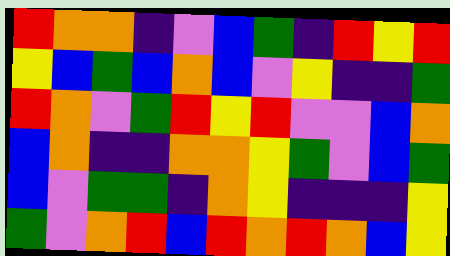[["red", "orange", "orange", "indigo", "violet", "blue", "green", "indigo", "red", "yellow", "red"], ["yellow", "blue", "green", "blue", "orange", "blue", "violet", "yellow", "indigo", "indigo", "green"], ["red", "orange", "violet", "green", "red", "yellow", "red", "violet", "violet", "blue", "orange"], ["blue", "orange", "indigo", "indigo", "orange", "orange", "yellow", "green", "violet", "blue", "green"], ["blue", "violet", "green", "green", "indigo", "orange", "yellow", "indigo", "indigo", "indigo", "yellow"], ["green", "violet", "orange", "red", "blue", "red", "orange", "red", "orange", "blue", "yellow"]]